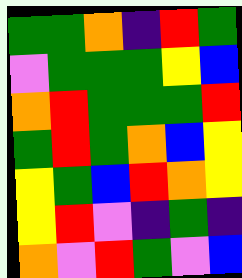[["green", "green", "orange", "indigo", "red", "green"], ["violet", "green", "green", "green", "yellow", "blue"], ["orange", "red", "green", "green", "green", "red"], ["green", "red", "green", "orange", "blue", "yellow"], ["yellow", "green", "blue", "red", "orange", "yellow"], ["yellow", "red", "violet", "indigo", "green", "indigo"], ["orange", "violet", "red", "green", "violet", "blue"]]